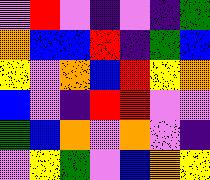[["violet", "red", "violet", "indigo", "violet", "indigo", "green"], ["orange", "blue", "blue", "red", "indigo", "green", "blue"], ["yellow", "violet", "orange", "blue", "red", "yellow", "orange"], ["blue", "violet", "indigo", "red", "red", "violet", "violet"], ["green", "blue", "orange", "violet", "orange", "violet", "indigo"], ["violet", "yellow", "green", "violet", "blue", "orange", "yellow"]]